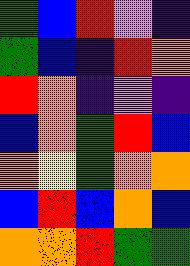[["green", "blue", "red", "violet", "indigo"], ["green", "blue", "indigo", "red", "orange"], ["red", "orange", "indigo", "violet", "indigo"], ["blue", "orange", "green", "red", "blue"], ["orange", "yellow", "green", "orange", "orange"], ["blue", "red", "blue", "orange", "blue"], ["orange", "orange", "red", "green", "green"]]